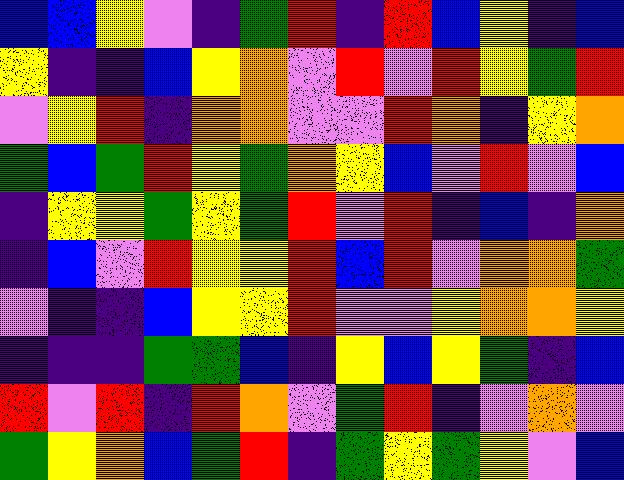[["blue", "blue", "yellow", "violet", "indigo", "green", "red", "indigo", "red", "blue", "yellow", "indigo", "blue"], ["yellow", "indigo", "indigo", "blue", "yellow", "orange", "violet", "red", "violet", "red", "yellow", "green", "red"], ["violet", "yellow", "red", "indigo", "orange", "orange", "violet", "violet", "red", "orange", "indigo", "yellow", "orange"], ["green", "blue", "green", "red", "yellow", "green", "orange", "yellow", "blue", "violet", "red", "violet", "blue"], ["indigo", "yellow", "yellow", "green", "yellow", "green", "red", "violet", "red", "indigo", "blue", "indigo", "orange"], ["indigo", "blue", "violet", "red", "yellow", "yellow", "red", "blue", "red", "violet", "orange", "orange", "green"], ["violet", "indigo", "indigo", "blue", "yellow", "yellow", "red", "violet", "violet", "yellow", "orange", "orange", "yellow"], ["indigo", "indigo", "indigo", "green", "green", "blue", "indigo", "yellow", "blue", "yellow", "green", "indigo", "blue"], ["red", "violet", "red", "indigo", "red", "orange", "violet", "green", "red", "indigo", "violet", "orange", "violet"], ["green", "yellow", "orange", "blue", "green", "red", "indigo", "green", "yellow", "green", "yellow", "violet", "blue"]]